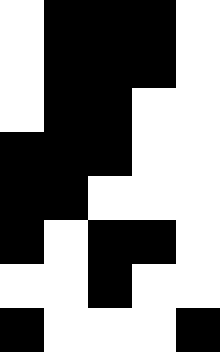[["white", "black", "black", "black", "white"], ["white", "black", "black", "black", "white"], ["white", "black", "black", "white", "white"], ["black", "black", "black", "white", "white"], ["black", "black", "white", "white", "white"], ["black", "white", "black", "black", "white"], ["white", "white", "black", "white", "white"], ["black", "white", "white", "white", "black"]]